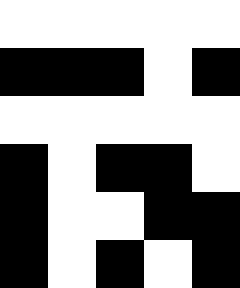[["white", "white", "white", "white", "white"], ["black", "black", "black", "white", "black"], ["white", "white", "white", "white", "white"], ["black", "white", "black", "black", "white"], ["black", "white", "white", "black", "black"], ["black", "white", "black", "white", "black"]]